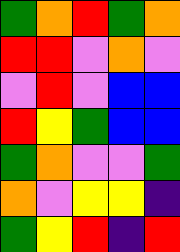[["green", "orange", "red", "green", "orange"], ["red", "red", "violet", "orange", "violet"], ["violet", "red", "violet", "blue", "blue"], ["red", "yellow", "green", "blue", "blue"], ["green", "orange", "violet", "violet", "green"], ["orange", "violet", "yellow", "yellow", "indigo"], ["green", "yellow", "red", "indigo", "red"]]